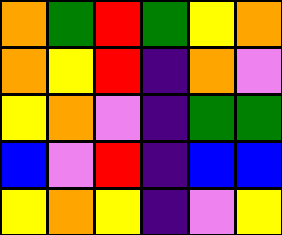[["orange", "green", "red", "green", "yellow", "orange"], ["orange", "yellow", "red", "indigo", "orange", "violet"], ["yellow", "orange", "violet", "indigo", "green", "green"], ["blue", "violet", "red", "indigo", "blue", "blue"], ["yellow", "orange", "yellow", "indigo", "violet", "yellow"]]